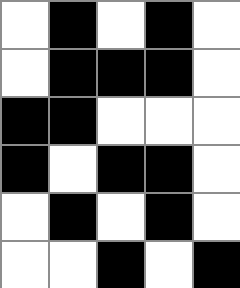[["white", "black", "white", "black", "white"], ["white", "black", "black", "black", "white"], ["black", "black", "white", "white", "white"], ["black", "white", "black", "black", "white"], ["white", "black", "white", "black", "white"], ["white", "white", "black", "white", "black"]]